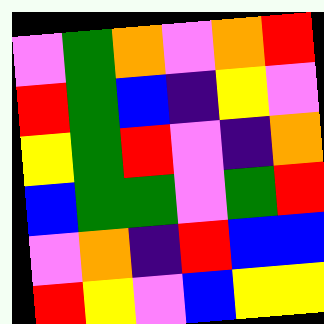[["violet", "green", "orange", "violet", "orange", "red"], ["red", "green", "blue", "indigo", "yellow", "violet"], ["yellow", "green", "red", "violet", "indigo", "orange"], ["blue", "green", "green", "violet", "green", "red"], ["violet", "orange", "indigo", "red", "blue", "blue"], ["red", "yellow", "violet", "blue", "yellow", "yellow"]]